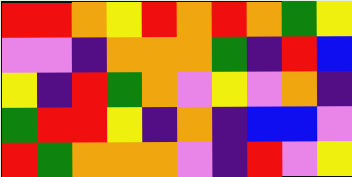[["red", "red", "orange", "yellow", "red", "orange", "red", "orange", "green", "yellow"], ["violet", "violet", "indigo", "orange", "orange", "orange", "green", "indigo", "red", "blue"], ["yellow", "indigo", "red", "green", "orange", "violet", "yellow", "violet", "orange", "indigo"], ["green", "red", "red", "yellow", "indigo", "orange", "indigo", "blue", "blue", "violet"], ["red", "green", "orange", "orange", "orange", "violet", "indigo", "red", "violet", "yellow"]]